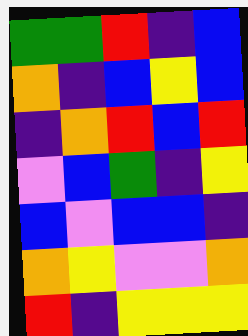[["green", "green", "red", "indigo", "blue"], ["orange", "indigo", "blue", "yellow", "blue"], ["indigo", "orange", "red", "blue", "red"], ["violet", "blue", "green", "indigo", "yellow"], ["blue", "violet", "blue", "blue", "indigo"], ["orange", "yellow", "violet", "violet", "orange"], ["red", "indigo", "yellow", "yellow", "yellow"]]